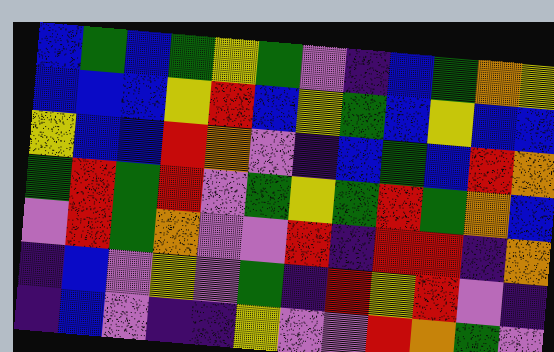[["blue", "green", "blue", "green", "yellow", "green", "violet", "indigo", "blue", "green", "orange", "yellow"], ["blue", "blue", "blue", "yellow", "red", "blue", "yellow", "green", "blue", "yellow", "blue", "blue"], ["yellow", "blue", "blue", "red", "orange", "violet", "indigo", "blue", "green", "blue", "red", "orange"], ["green", "red", "green", "red", "violet", "green", "yellow", "green", "red", "green", "orange", "blue"], ["violet", "red", "green", "orange", "violet", "violet", "red", "indigo", "red", "red", "indigo", "orange"], ["indigo", "blue", "violet", "yellow", "violet", "green", "indigo", "red", "yellow", "red", "violet", "indigo"], ["indigo", "blue", "violet", "indigo", "indigo", "yellow", "violet", "violet", "red", "orange", "green", "violet"]]